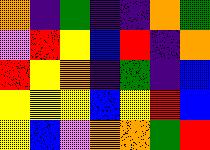[["orange", "indigo", "green", "indigo", "indigo", "orange", "green"], ["violet", "red", "yellow", "blue", "red", "indigo", "orange"], ["red", "yellow", "orange", "indigo", "green", "indigo", "blue"], ["yellow", "yellow", "yellow", "blue", "yellow", "red", "blue"], ["yellow", "blue", "violet", "orange", "orange", "green", "red"]]